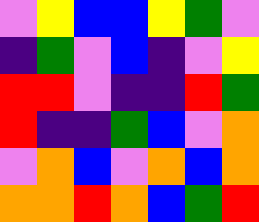[["violet", "yellow", "blue", "blue", "yellow", "green", "violet"], ["indigo", "green", "violet", "blue", "indigo", "violet", "yellow"], ["red", "red", "violet", "indigo", "indigo", "red", "green"], ["red", "indigo", "indigo", "green", "blue", "violet", "orange"], ["violet", "orange", "blue", "violet", "orange", "blue", "orange"], ["orange", "orange", "red", "orange", "blue", "green", "red"]]